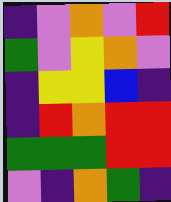[["indigo", "violet", "orange", "violet", "red"], ["green", "violet", "yellow", "orange", "violet"], ["indigo", "yellow", "yellow", "blue", "indigo"], ["indigo", "red", "orange", "red", "red"], ["green", "green", "green", "red", "red"], ["violet", "indigo", "orange", "green", "indigo"]]